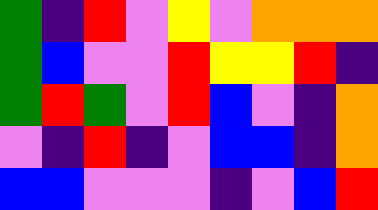[["green", "indigo", "red", "violet", "yellow", "violet", "orange", "orange", "orange"], ["green", "blue", "violet", "violet", "red", "yellow", "yellow", "red", "indigo"], ["green", "red", "green", "violet", "red", "blue", "violet", "indigo", "orange"], ["violet", "indigo", "red", "indigo", "violet", "blue", "blue", "indigo", "orange"], ["blue", "blue", "violet", "violet", "violet", "indigo", "violet", "blue", "red"]]